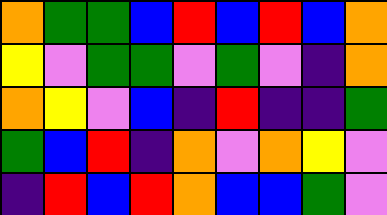[["orange", "green", "green", "blue", "red", "blue", "red", "blue", "orange"], ["yellow", "violet", "green", "green", "violet", "green", "violet", "indigo", "orange"], ["orange", "yellow", "violet", "blue", "indigo", "red", "indigo", "indigo", "green"], ["green", "blue", "red", "indigo", "orange", "violet", "orange", "yellow", "violet"], ["indigo", "red", "blue", "red", "orange", "blue", "blue", "green", "violet"]]